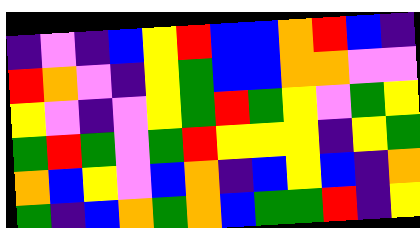[["indigo", "violet", "indigo", "blue", "yellow", "red", "blue", "blue", "orange", "red", "blue", "indigo"], ["red", "orange", "violet", "indigo", "yellow", "green", "blue", "blue", "orange", "orange", "violet", "violet"], ["yellow", "violet", "indigo", "violet", "yellow", "green", "red", "green", "yellow", "violet", "green", "yellow"], ["green", "red", "green", "violet", "green", "red", "yellow", "yellow", "yellow", "indigo", "yellow", "green"], ["orange", "blue", "yellow", "violet", "blue", "orange", "indigo", "blue", "yellow", "blue", "indigo", "orange"], ["green", "indigo", "blue", "orange", "green", "orange", "blue", "green", "green", "red", "indigo", "yellow"]]